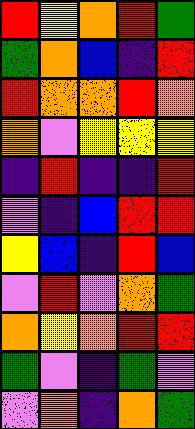[["red", "yellow", "orange", "red", "green"], ["green", "orange", "blue", "indigo", "red"], ["red", "orange", "orange", "red", "orange"], ["orange", "violet", "yellow", "yellow", "yellow"], ["indigo", "red", "indigo", "indigo", "red"], ["violet", "indigo", "blue", "red", "red"], ["yellow", "blue", "indigo", "red", "blue"], ["violet", "red", "violet", "orange", "green"], ["orange", "yellow", "orange", "red", "red"], ["green", "violet", "indigo", "green", "violet"], ["violet", "orange", "indigo", "orange", "green"]]